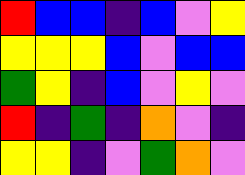[["red", "blue", "blue", "indigo", "blue", "violet", "yellow"], ["yellow", "yellow", "yellow", "blue", "violet", "blue", "blue"], ["green", "yellow", "indigo", "blue", "violet", "yellow", "violet"], ["red", "indigo", "green", "indigo", "orange", "violet", "indigo"], ["yellow", "yellow", "indigo", "violet", "green", "orange", "violet"]]